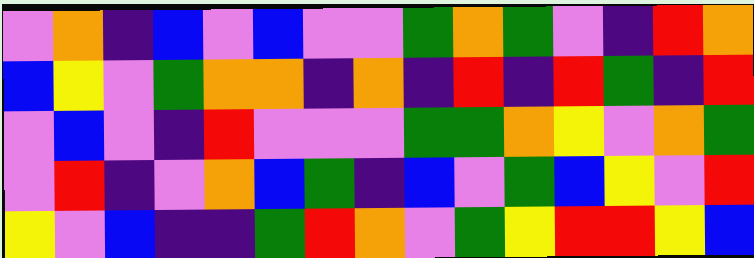[["violet", "orange", "indigo", "blue", "violet", "blue", "violet", "violet", "green", "orange", "green", "violet", "indigo", "red", "orange"], ["blue", "yellow", "violet", "green", "orange", "orange", "indigo", "orange", "indigo", "red", "indigo", "red", "green", "indigo", "red"], ["violet", "blue", "violet", "indigo", "red", "violet", "violet", "violet", "green", "green", "orange", "yellow", "violet", "orange", "green"], ["violet", "red", "indigo", "violet", "orange", "blue", "green", "indigo", "blue", "violet", "green", "blue", "yellow", "violet", "red"], ["yellow", "violet", "blue", "indigo", "indigo", "green", "red", "orange", "violet", "green", "yellow", "red", "red", "yellow", "blue"]]